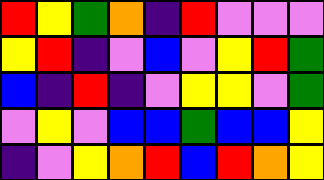[["red", "yellow", "green", "orange", "indigo", "red", "violet", "violet", "violet"], ["yellow", "red", "indigo", "violet", "blue", "violet", "yellow", "red", "green"], ["blue", "indigo", "red", "indigo", "violet", "yellow", "yellow", "violet", "green"], ["violet", "yellow", "violet", "blue", "blue", "green", "blue", "blue", "yellow"], ["indigo", "violet", "yellow", "orange", "red", "blue", "red", "orange", "yellow"]]